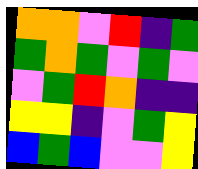[["orange", "orange", "violet", "red", "indigo", "green"], ["green", "orange", "green", "violet", "green", "violet"], ["violet", "green", "red", "orange", "indigo", "indigo"], ["yellow", "yellow", "indigo", "violet", "green", "yellow"], ["blue", "green", "blue", "violet", "violet", "yellow"]]